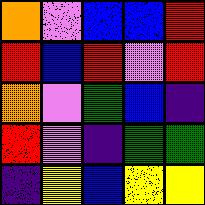[["orange", "violet", "blue", "blue", "red"], ["red", "blue", "red", "violet", "red"], ["orange", "violet", "green", "blue", "indigo"], ["red", "violet", "indigo", "green", "green"], ["indigo", "yellow", "blue", "yellow", "yellow"]]